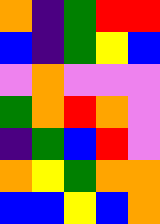[["orange", "indigo", "green", "red", "red"], ["blue", "indigo", "green", "yellow", "blue"], ["violet", "orange", "violet", "violet", "violet"], ["green", "orange", "red", "orange", "violet"], ["indigo", "green", "blue", "red", "violet"], ["orange", "yellow", "green", "orange", "orange"], ["blue", "blue", "yellow", "blue", "orange"]]